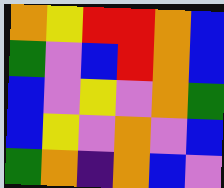[["orange", "yellow", "red", "red", "orange", "blue"], ["green", "violet", "blue", "red", "orange", "blue"], ["blue", "violet", "yellow", "violet", "orange", "green"], ["blue", "yellow", "violet", "orange", "violet", "blue"], ["green", "orange", "indigo", "orange", "blue", "violet"]]